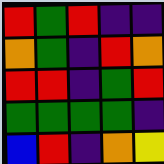[["red", "green", "red", "indigo", "indigo"], ["orange", "green", "indigo", "red", "orange"], ["red", "red", "indigo", "green", "red"], ["green", "green", "green", "green", "indigo"], ["blue", "red", "indigo", "orange", "yellow"]]